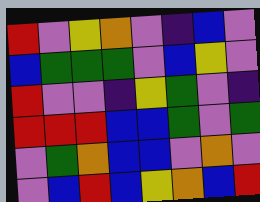[["red", "violet", "yellow", "orange", "violet", "indigo", "blue", "violet"], ["blue", "green", "green", "green", "violet", "blue", "yellow", "violet"], ["red", "violet", "violet", "indigo", "yellow", "green", "violet", "indigo"], ["red", "red", "red", "blue", "blue", "green", "violet", "green"], ["violet", "green", "orange", "blue", "blue", "violet", "orange", "violet"], ["violet", "blue", "red", "blue", "yellow", "orange", "blue", "red"]]